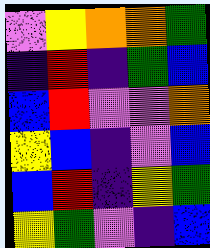[["violet", "yellow", "orange", "orange", "green"], ["indigo", "red", "indigo", "green", "blue"], ["blue", "red", "violet", "violet", "orange"], ["yellow", "blue", "indigo", "violet", "blue"], ["blue", "red", "indigo", "yellow", "green"], ["yellow", "green", "violet", "indigo", "blue"]]